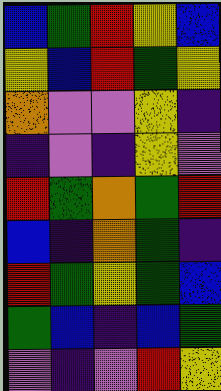[["blue", "green", "red", "yellow", "blue"], ["yellow", "blue", "red", "green", "yellow"], ["orange", "violet", "violet", "yellow", "indigo"], ["indigo", "violet", "indigo", "yellow", "violet"], ["red", "green", "orange", "green", "red"], ["blue", "indigo", "orange", "green", "indigo"], ["red", "green", "yellow", "green", "blue"], ["green", "blue", "indigo", "blue", "green"], ["violet", "indigo", "violet", "red", "yellow"]]